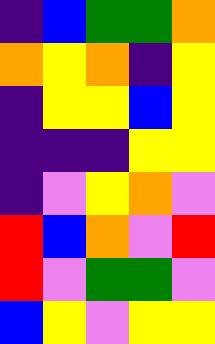[["indigo", "blue", "green", "green", "orange"], ["orange", "yellow", "orange", "indigo", "yellow"], ["indigo", "yellow", "yellow", "blue", "yellow"], ["indigo", "indigo", "indigo", "yellow", "yellow"], ["indigo", "violet", "yellow", "orange", "violet"], ["red", "blue", "orange", "violet", "red"], ["red", "violet", "green", "green", "violet"], ["blue", "yellow", "violet", "yellow", "yellow"]]